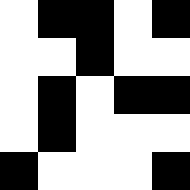[["white", "black", "black", "white", "black"], ["white", "white", "black", "white", "white"], ["white", "black", "white", "black", "black"], ["white", "black", "white", "white", "white"], ["black", "white", "white", "white", "black"]]